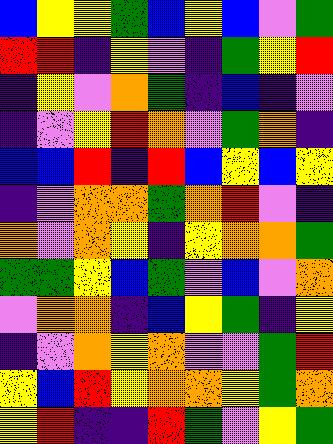[["blue", "yellow", "yellow", "green", "blue", "yellow", "blue", "violet", "green"], ["red", "red", "indigo", "yellow", "violet", "indigo", "green", "yellow", "red"], ["indigo", "yellow", "violet", "orange", "green", "indigo", "blue", "indigo", "violet"], ["indigo", "violet", "yellow", "red", "orange", "violet", "green", "orange", "indigo"], ["blue", "blue", "red", "indigo", "red", "blue", "yellow", "blue", "yellow"], ["indigo", "violet", "orange", "orange", "green", "orange", "red", "violet", "indigo"], ["orange", "violet", "orange", "yellow", "indigo", "yellow", "orange", "orange", "green"], ["green", "green", "yellow", "blue", "green", "violet", "blue", "violet", "orange"], ["violet", "orange", "orange", "indigo", "blue", "yellow", "green", "indigo", "yellow"], ["indigo", "violet", "orange", "yellow", "orange", "violet", "violet", "green", "red"], ["yellow", "blue", "red", "yellow", "orange", "orange", "yellow", "green", "orange"], ["yellow", "red", "indigo", "indigo", "red", "green", "violet", "yellow", "green"]]